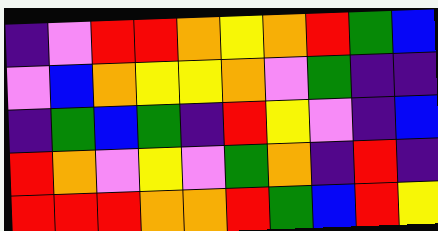[["indigo", "violet", "red", "red", "orange", "yellow", "orange", "red", "green", "blue"], ["violet", "blue", "orange", "yellow", "yellow", "orange", "violet", "green", "indigo", "indigo"], ["indigo", "green", "blue", "green", "indigo", "red", "yellow", "violet", "indigo", "blue"], ["red", "orange", "violet", "yellow", "violet", "green", "orange", "indigo", "red", "indigo"], ["red", "red", "red", "orange", "orange", "red", "green", "blue", "red", "yellow"]]